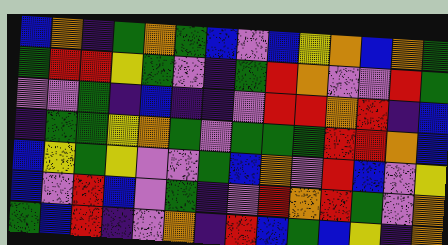[["blue", "orange", "indigo", "green", "orange", "green", "blue", "violet", "blue", "yellow", "orange", "blue", "orange", "green"], ["green", "red", "red", "yellow", "green", "violet", "indigo", "green", "red", "orange", "violet", "violet", "red", "green"], ["violet", "violet", "green", "indigo", "blue", "indigo", "indigo", "violet", "red", "red", "orange", "red", "indigo", "blue"], ["indigo", "green", "green", "yellow", "orange", "green", "violet", "green", "green", "green", "red", "red", "orange", "blue"], ["blue", "yellow", "green", "yellow", "violet", "violet", "green", "blue", "orange", "violet", "red", "blue", "violet", "yellow"], ["blue", "violet", "red", "blue", "violet", "green", "indigo", "violet", "red", "orange", "red", "green", "violet", "orange"], ["green", "blue", "red", "indigo", "violet", "orange", "indigo", "red", "blue", "green", "blue", "yellow", "indigo", "orange"]]